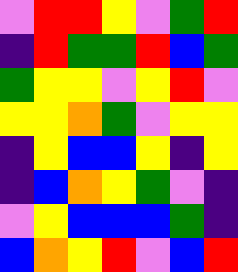[["violet", "red", "red", "yellow", "violet", "green", "red"], ["indigo", "red", "green", "green", "red", "blue", "green"], ["green", "yellow", "yellow", "violet", "yellow", "red", "violet"], ["yellow", "yellow", "orange", "green", "violet", "yellow", "yellow"], ["indigo", "yellow", "blue", "blue", "yellow", "indigo", "yellow"], ["indigo", "blue", "orange", "yellow", "green", "violet", "indigo"], ["violet", "yellow", "blue", "blue", "blue", "green", "indigo"], ["blue", "orange", "yellow", "red", "violet", "blue", "red"]]